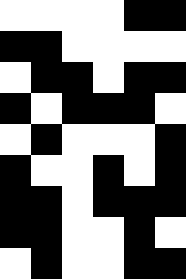[["white", "white", "white", "white", "black", "black"], ["black", "black", "white", "white", "white", "white"], ["white", "black", "black", "white", "black", "black"], ["black", "white", "black", "black", "black", "white"], ["white", "black", "white", "white", "white", "black"], ["black", "white", "white", "black", "white", "black"], ["black", "black", "white", "black", "black", "black"], ["black", "black", "white", "white", "black", "white"], ["white", "black", "white", "white", "black", "black"]]